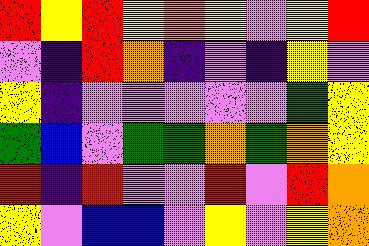[["red", "yellow", "red", "yellow", "orange", "yellow", "violet", "yellow", "red"], ["violet", "indigo", "red", "orange", "indigo", "violet", "indigo", "yellow", "violet"], ["yellow", "indigo", "violet", "violet", "violet", "violet", "violet", "green", "yellow"], ["green", "blue", "violet", "green", "green", "orange", "green", "orange", "yellow"], ["red", "indigo", "red", "violet", "violet", "red", "violet", "red", "orange"], ["yellow", "violet", "blue", "blue", "violet", "yellow", "violet", "yellow", "orange"]]